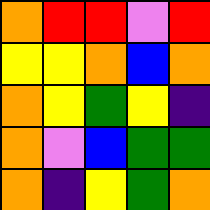[["orange", "red", "red", "violet", "red"], ["yellow", "yellow", "orange", "blue", "orange"], ["orange", "yellow", "green", "yellow", "indigo"], ["orange", "violet", "blue", "green", "green"], ["orange", "indigo", "yellow", "green", "orange"]]